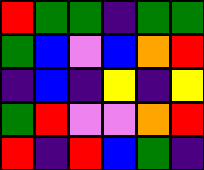[["red", "green", "green", "indigo", "green", "green"], ["green", "blue", "violet", "blue", "orange", "red"], ["indigo", "blue", "indigo", "yellow", "indigo", "yellow"], ["green", "red", "violet", "violet", "orange", "red"], ["red", "indigo", "red", "blue", "green", "indigo"]]